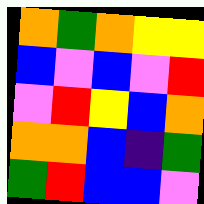[["orange", "green", "orange", "yellow", "yellow"], ["blue", "violet", "blue", "violet", "red"], ["violet", "red", "yellow", "blue", "orange"], ["orange", "orange", "blue", "indigo", "green"], ["green", "red", "blue", "blue", "violet"]]